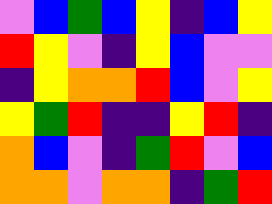[["violet", "blue", "green", "blue", "yellow", "indigo", "blue", "yellow"], ["red", "yellow", "violet", "indigo", "yellow", "blue", "violet", "violet"], ["indigo", "yellow", "orange", "orange", "red", "blue", "violet", "yellow"], ["yellow", "green", "red", "indigo", "indigo", "yellow", "red", "indigo"], ["orange", "blue", "violet", "indigo", "green", "red", "violet", "blue"], ["orange", "orange", "violet", "orange", "orange", "indigo", "green", "red"]]